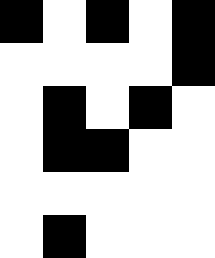[["black", "white", "black", "white", "black"], ["white", "white", "white", "white", "black"], ["white", "black", "white", "black", "white"], ["white", "black", "black", "white", "white"], ["white", "white", "white", "white", "white"], ["white", "black", "white", "white", "white"]]